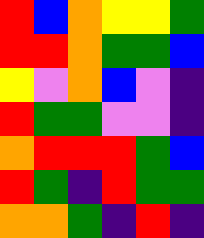[["red", "blue", "orange", "yellow", "yellow", "green"], ["red", "red", "orange", "green", "green", "blue"], ["yellow", "violet", "orange", "blue", "violet", "indigo"], ["red", "green", "green", "violet", "violet", "indigo"], ["orange", "red", "red", "red", "green", "blue"], ["red", "green", "indigo", "red", "green", "green"], ["orange", "orange", "green", "indigo", "red", "indigo"]]